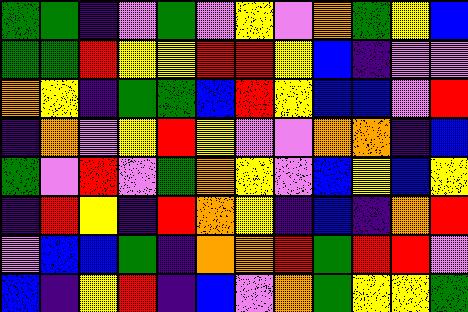[["green", "green", "indigo", "violet", "green", "violet", "yellow", "violet", "orange", "green", "yellow", "blue"], ["green", "green", "red", "yellow", "yellow", "red", "red", "yellow", "blue", "indigo", "violet", "violet"], ["orange", "yellow", "indigo", "green", "green", "blue", "red", "yellow", "blue", "blue", "violet", "red"], ["indigo", "orange", "violet", "yellow", "red", "yellow", "violet", "violet", "orange", "orange", "indigo", "blue"], ["green", "violet", "red", "violet", "green", "orange", "yellow", "violet", "blue", "yellow", "blue", "yellow"], ["indigo", "red", "yellow", "indigo", "red", "orange", "yellow", "indigo", "blue", "indigo", "orange", "red"], ["violet", "blue", "blue", "green", "indigo", "orange", "orange", "red", "green", "red", "red", "violet"], ["blue", "indigo", "yellow", "red", "indigo", "blue", "violet", "orange", "green", "yellow", "yellow", "green"]]